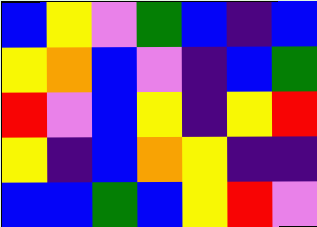[["blue", "yellow", "violet", "green", "blue", "indigo", "blue"], ["yellow", "orange", "blue", "violet", "indigo", "blue", "green"], ["red", "violet", "blue", "yellow", "indigo", "yellow", "red"], ["yellow", "indigo", "blue", "orange", "yellow", "indigo", "indigo"], ["blue", "blue", "green", "blue", "yellow", "red", "violet"]]